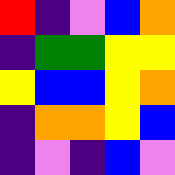[["red", "indigo", "violet", "blue", "orange"], ["indigo", "green", "green", "yellow", "yellow"], ["yellow", "blue", "blue", "yellow", "orange"], ["indigo", "orange", "orange", "yellow", "blue"], ["indigo", "violet", "indigo", "blue", "violet"]]